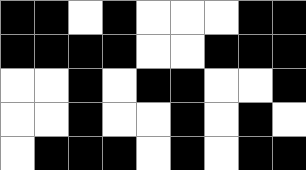[["black", "black", "white", "black", "white", "white", "white", "black", "black"], ["black", "black", "black", "black", "white", "white", "black", "black", "black"], ["white", "white", "black", "white", "black", "black", "white", "white", "black"], ["white", "white", "black", "white", "white", "black", "white", "black", "white"], ["white", "black", "black", "black", "white", "black", "white", "black", "black"]]